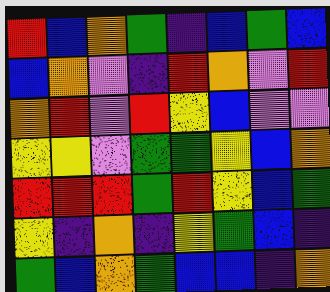[["red", "blue", "orange", "green", "indigo", "blue", "green", "blue"], ["blue", "orange", "violet", "indigo", "red", "orange", "violet", "red"], ["orange", "red", "violet", "red", "yellow", "blue", "violet", "violet"], ["yellow", "yellow", "violet", "green", "green", "yellow", "blue", "orange"], ["red", "red", "red", "green", "red", "yellow", "blue", "green"], ["yellow", "indigo", "orange", "indigo", "yellow", "green", "blue", "indigo"], ["green", "blue", "orange", "green", "blue", "blue", "indigo", "orange"]]